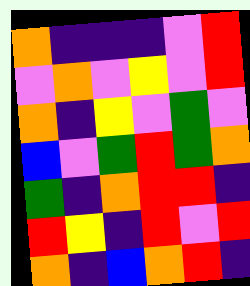[["orange", "indigo", "indigo", "indigo", "violet", "red"], ["violet", "orange", "violet", "yellow", "violet", "red"], ["orange", "indigo", "yellow", "violet", "green", "violet"], ["blue", "violet", "green", "red", "green", "orange"], ["green", "indigo", "orange", "red", "red", "indigo"], ["red", "yellow", "indigo", "red", "violet", "red"], ["orange", "indigo", "blue", "orange", "red", "indigo"]]